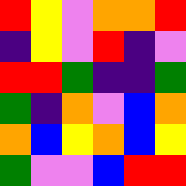[["red", "yellow", "violet", "orange", "orange", "red"], ["indigo", "yellow", "violet", "red", "indigo", "violet"], ["red", "red", "green", "indigo", "indigo", "green"], ["green", "indigo", "orange", "violet", "blue", "orange"], ["orange", "blue", "yellow", "orange", "blue", "yellow"], ["green", "violet", "violet", "blue", "red", "red"]]